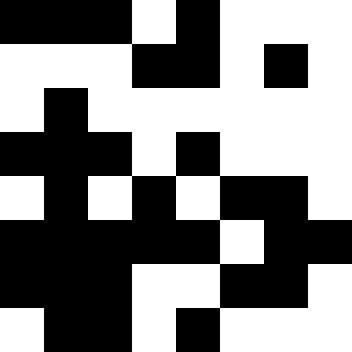[["black", "black", "black", "white", "black", "white", "white", "white"], ["white", "white", "white", "black", "black", "white", "black", "white"], ["white", "black", "white", "white", "white", "white", "white", "white"], ["black", "black", "black", "white", "black", "white", "white", "white"], ["white", "black", "white", "black", "white", "black", "black", "white"], ["black", "black", "black", "black", "black", "white", "black", "black"], ["black", "black", "black", "white", "white", "black", "black", "white"], ["white", "black", "black", "white", "black", "white", "white", "white"]]